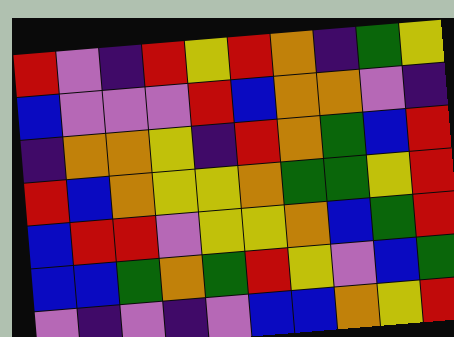[["red", "violet", "indigo", "red", "yellow", "red", "orange", "indigo", "green", "yellow"], ["blue", "violet", "violet", "violet", "red", "blue", "orange", "orange", "violet", "indigo"], ["indigo", "orange", "orange", "yellow", "indigo", "red", "orange", "green", "blue", "red"], ["red", "blue", "orange", "yellow", "yellow", "orange", "green", "green", "yellow", "red"], ["blue", "red", "red", "violet", "yellow", "yellow", "orange", "blue", "green", "red"], ["blue", "blue", "green", "orange", "green", "red", "yellow", "violet", "blue", "green"], ["violet", "indigo", "violet", "indigo", "violet", "blue", "blue", "orange", "yellow", "red"]]